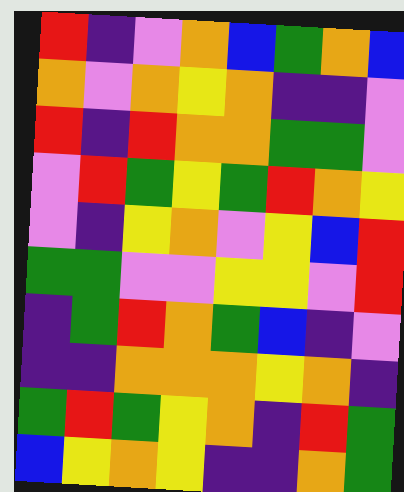[["red", "indigo", "violet", "orange", "blue", "green", "orange", "blue"], ["orange", "violet", "orange", "yellow", "orange", "indigo", "indigo", "violet"], ["red", "indigo", "red", "orange", "orange", "green", "green", "violet"], ["violet", "red", "green", "yellow", "green", "red", "orange", "yellow"], ["violet", "indigo", "yellow", "orange", "violet", "yellow", "blue", "red"], ["green", "green", "violet", "violet", "yellow", "yellow", "violet", "red"], ["indigo", "green", "red", "orange", "green", "blue", "indigo", "violet"], ["indigo", "indigo", "orange", "orange", "orange", "yellow", "orange", "indigo"], ["green", "red", "green", "yellow", "orange", "indigo", "red", "green"], ["blue", "yellow", "orange", "yellow", "indigo", "indigo", "orange", "green"]]